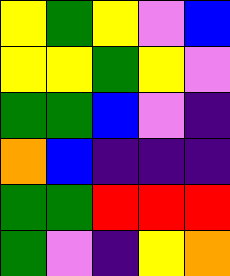[["yellow", "green", "yellow", "violet", "blue"], ["yellow", "yellow", "green", "yellow", "violet"], ["green", "green", "blue", "violet", "indigo"], ["orange", "blue", "indigo", "indigo", "indigo"], ["green", "green", "red", "red", "red"], ["green", "violet", "indigo", "yellow", "orange"]]